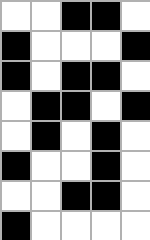[["white", "white", "black", "black", "white"], ["black", "white", "white", "white", "black"], ["black", "white", "black", "black", "white"], ["white", "black", "black", "white", "black"], ["white", "black", "white", "black", "white"], ["black", "white", "white", "black", "white"], ["white", "white", "black", "black", "white"], ["black", "white", "white", "white", "white"]]